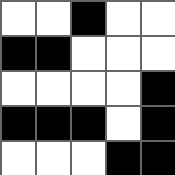[["white", "white", "black", "white", "white"], ["black", "black", "white", "white", "white"], ["white", "white", "white", "white", "black"], ["black", "black", "black", "white", "black"], ["white", "white", "white", "black", "black"]]